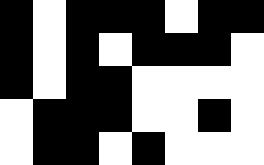[["black", "white", "black", "black", "black", "white", "black", "black"], ["black", "white", "black", "white", "black", "black", "black", "white"], ["black", "white", "black", "black", "white", "white", "white", "white"], ["white", "black", "black", "black", "white", "white", "black", "white"], ["white", "black", "black", "white", "black", "white", "white", "white"]]